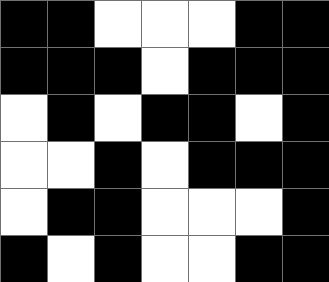[["black", "black", "white", "white", "white", "black", "black"], ["black", "black", "black", "white", "black", "black", "black"], ["white", "black", "white", "black", "black", "white", "black"], ["white", "white", "black", "white", "black", "black", "black"], ["white", "black", "black", "white", "white", "white", "black"], ["black", "white", "black", "white", "white", "black", "black"]]